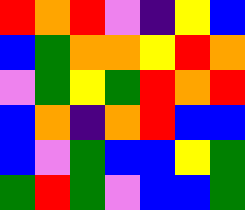[["red", "orange", "red", "violet", "indigo", "yellow", "blue"], ["blue", "green", "orange", "orange", "yellow", "red", "orange"], ["violet", "green", "yellow", "green", "red", "orange", "red"], ["blue", "orange", "indigo", "orange", "red", "blue", "blue"], ["blue", "violet", "green", "blue", "blue", "yellow", "green"], ["green", "red", "green", "violet", "blue", "blue", "green"]]